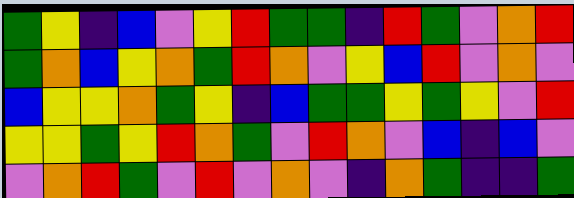[["green", "yellow", "indigo", "blue", "violet", "yellow", "red", "green", "green", "indigo", "red", "green", "violet", "orange", "red"], ["green", "orange", "blue", "yellow", "orange", "green", "red", "orange", "violet", "yellow", "blue", "red", "violet", "orange", "violet"], ["blue", "yellow", "yellow", "orange", "green", "yellow", "indigo", "blue", "green", "green", "yellow", "green", "yellow", "violet", "red"], ["yellow", "yellow", "green", "yellow", "red", "orange", "green", "violet", "red", "orange", "violet", "blue", "indigo", "blue", "violet"], ["violet", "orange", "red", "green", "violet", "red", "violet", "orange", "violet", "indigo", "orange", "green", "indigo", "indigo", "green"]]